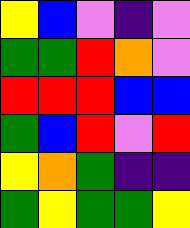[["yellow", "blue", "violet", "indigo", "violet"], ["green", "green", "red", "orange", "violet"], ["red", "red", "red", "blue", "blue"], ["green", "blue", "red", "violet", "red"], ["yellow", "orange", "green", "indigo", "indigo"], ["green", "yellow", "green", "green", "yellow"]]